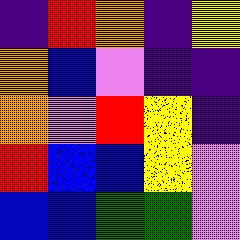[["indigo", "red", "orange", "indigo", "yellow"], ["orange", "blue", "violet", "indigo", "indigo"], ["orange", "violet", "red", "yellow", "indigo"], ["red", "blue", "blue", "yellow", "violet"], ["blue", "blue", "green", "green", "violet"]]